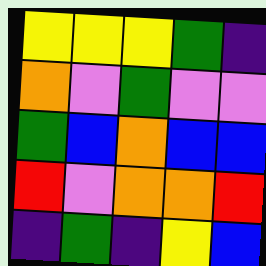[["yellow", "yellow", "yellow", "green", "indigo"], ["orange", "violet", "green", "violet", "violet"], ["green", "blue", "orange", "blue", "blue"], ["red", "violet", "orange", "orange", "red"], ["indigo", "green", "indigo", "yellow", "blue"]]